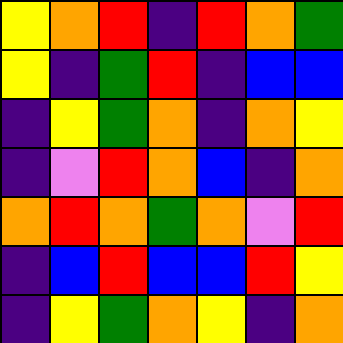[["yellow", "orange", "red", "indigo", "red", "orange", "green"], ["yellow", "indigo", "green", "red", "indigo", "blue", "blue"], ["indigo", "yellow", "green", "orange", "indigo", "orange", "yellow"], ["indigo", "violet", "red", "orange", "blue", "indigo", "orange"], ["orange", "red", "orange", "green", "orange", "violet", "red"], ["indigo", "blue", "red", "blue", "blue", "red", "yellow"], ["indigo", "yellow", "green", "orange", "yellow", "indigo", "orange"]]